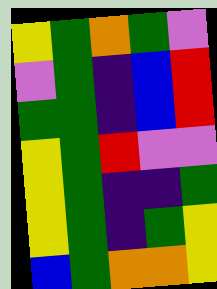[["yellow", "green", "orange", "green", "violet"], ["violet", "green", "indigo", "blue", "red"], ["green", "green", "indigo", "blue", "red"], ["yellow", "green", "red", "violet", "violet"], ["yellow", "green", "indigo", "indigo", "green"], ["yellow", "green", "indigo", "green", "yellow"], ["blue", "green", "orange", "orange", "yellow"]]